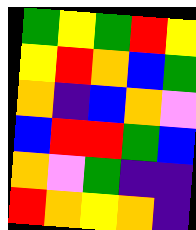[["green", "yellow", "green", "red", "yellow"], ["yellow", "red", "orange", "blue", "green"], ["orange", "indigo", "blue", "orange", "violet"], ["blue", "red", "red", "green", "blue"], ["orange", "violet", "green", "indigo", "indigo"], ["red", "orange", "yellow", "orange", "indigo"]]